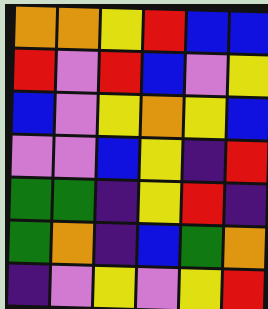[["orange", "orange", "yellow", "red", "blue", "blue"], ["red", "violet", "red", "blue", "violet", "yellow"], ["blue", "violet", "yellow", "orange", "yellow", "blue"], ["violet", "violet", "blue", "yellow", "indigo", "red"], ["green", "green", "indigo", "yellow", "red", "indigo"], ["green", "orange", "indigo", "blue", "green", "orange"], ["indigo", "violet", "yellow", "violet", "yellow", "red"]]